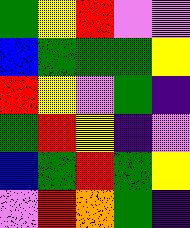[["green", "yellow", "red", "violet", "violet"], ["blue", "green", "green", "green", "yellow"], ["red", "yellow", "violet", "green", "indigo"], ["green", "red", "yellow", "indigo", "violet"], ["blue", "green", "red", "green", "yellow"], ["violet", "red", "orange", "green", "indigo"]]